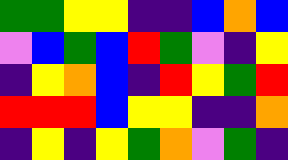[["green", "green", "yellow", "yellow", "indigo", "indigo", "blue", "orange", "blue"], ["violet", "blue", "green", "blue", "red", "green", "violet", "indigo", "yellow"], ["indigo", "yellow", "orange", "blue", "indigo", "red", "yellow", "green", "red"], ["red", "red", "red", "blue", "yellow", "yellow", "indigo", "indigo", "orange"], ["indigo", "yellow", "indigo", "yellow", "green", "orange", "violet", "green", "indigo"]]